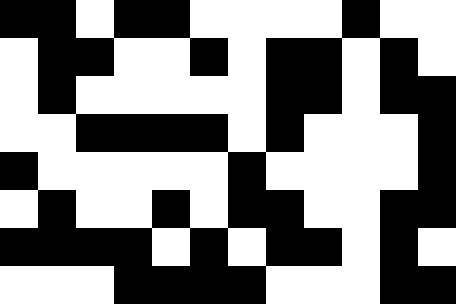[["black", "black", "white", "black", "black", "white", "white", "white", "white", "black", "white", "white"], ["white", "black", "black", "white", "white", "black", "white", "black", "black", "white", "black", "white"], ["white", "black", "white", "white", "white", "white", "white", "black", "black", "white", "black", "black"], ["white", "white", "black", "black", "black", "black", "white", "black", "white", "white", "white", "black"], ["black", "white", "white", "white", "white", "white", "black", "white", "white", "white", "white", "black"], ["white", "black", "white", "white", "black", "white", "black", "black", "white", "white", "black", "black"], ["black", "black", "black", "black", "white", "black", "white", "black", "black", "white", "black", "white"], ["white", "white", "white", "black", "black", "black", "black", "white", "white", "white", "black", "black"]]